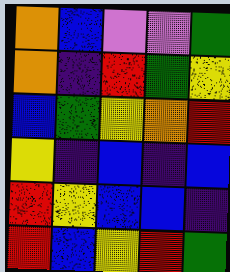[["orange", "blue", "violet", "violet", "green"], ["orange", "indigo", "red", "green", "yellow"], ["blue", "green", "yellow", "orange", "red"], ["yellow", "indigo", "blue", "indigo", "blue"], ["red", "yellow", "blue", "blue", "indigo"], ["red", "blue", "yellow", "red", "green"]]